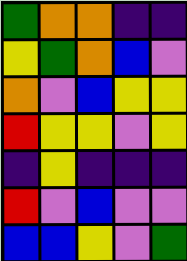[["green", "orange", "orange", "indigo", "indigo"], ["yellow", "green", "orange", "blue", "violet"], ["orange", "violet", "blue", "yellow", "yellow"], ["red", "yellow", "yellow", "violet", "yellow"], ["indigo", "yellow", "indigo", "indigo", "indigo"], ["red", "violet", "blue", "violet", "violet"], ["blue", "blue", "yellow", "violet", "green"]]